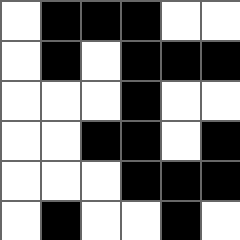[["white", "black", "black", "black", "white", "white"], ["white", "black", "white", "black", "black", "black"], ["white", "white", "white", "black", "white", "white"], ["white", "white", "black", "black", "white", "black"], ["white", "white", "white", "black", "black", "black"], ["white", "black", "white", "white", "black", "white"]]